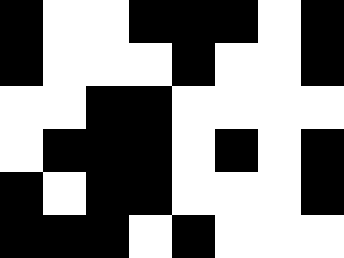[["black", "white", "white", "black", "black", "black", "white", "black"], ["black", "white", "white", "white", "black", "white", "white", "black"], ["white", "white", "black", "black", "white", "white", "white", "white"], ["white", "black", "black", "black", "white", "black", "white", "black"], ["black", "white", "black", "black", "white", "white", "white", "black"], ["black", "black", "black", "white", "black", "white", "white", "white"]]